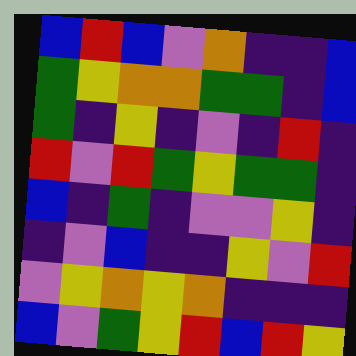[["blue", "red", "blue", "violet", "orange", "indigo", "indigo", "blue"], ["green", "yellow", "orange", "orange", "green", "green", "indigo", "blue"], ["green", "indigo", "yellow", "indigo", "violet", "indigo", "red", "indigo"], ["red", "violet", "red", "green", "yellow", "green", "green", "indigo"], ["blue", "indigo", "green", "indigo", "violet", "violet", "yellow", "indigo"], ["indigo", "violet", "blue", "indigo", "indigo", "yellow", "violet", "red"], ["violet", "yellow", "orange", "yellow", "orange", "indigo", "indigo", "indigo"], ["blue", "violet", "green", "yellow", "red", "blue", "red", "yellow"]]